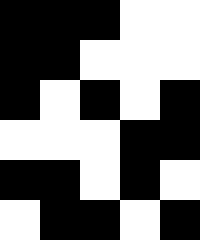[["black", "black", "black", "white", "white"], ["black", "black", "white", "white", "white"], ["black", "white", "black", "white", "black"], ["white", "white", "white", "black", "black"], ["black", "black", "white", "black", "white"], ["white", "black", "black", "white", "black"]]